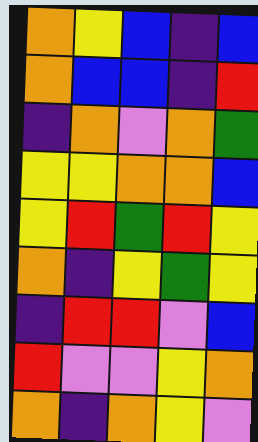[["orange", "yellow", "blue", "indigo", "blue"], ["orange", "blue", "blue", "indigo", "red"], ["indigo", "orange", "violet", "orange", "green"], ["yellow", "yellow", "orange", "orange", "blue"], ["yellow", "red", "green", "red", "yellow"], ["orange", "indigo", "yellow", "green", "yellow"], ["indigo", "red", "red", "violet", "blue"], ["red", "violet", "violet", "yellow", "orange"], ["orange", "indigo", "orange", "yellow", "violet"]]